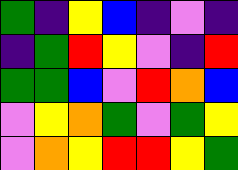[["green", "indigo", "yellow", "blue", "indigo", "violet", "indigo"], ["indigo", "green", "red", "yellow", "violet", "indigo", "red"], ["green", "green", "blue", "violet", "red", "orange", "blue"], ["violet", "yellow", "orange", "green", "violet", "green", "yellow"], ["violet", "orange", "yellow", "red", "red", "yellow", "green"]]